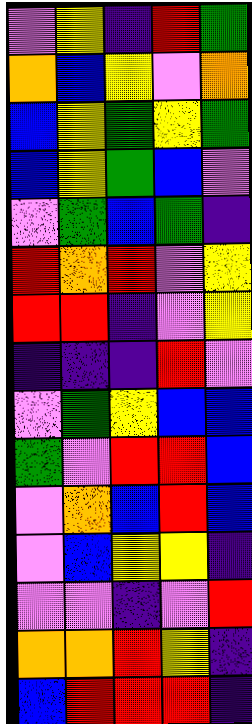[["violet", "yellow", "indigo", "red", "green"], ["orange", "blue", "yellow", "violet", "orange"], ["blue", "yellow", "green", "yellow", "green"], ["blue", "yellow", "green", "blue", "violet"], ["violet", "green", "blue", "green", "indigo"], ["red", "orange", "red", "violet", "yellow"], ["red", "red", "indigo", "violet", "yellow"], ["indigo", "indigo", "indigo", "red", "violet"], ["violet", "green", "yellow", "blue", "blue"], ["green", "violet", "red", "red", "blue"], ["violet", "orange", "blue", "red", "blue"], ["violet", "blue", "yellow", "yellow", "indigo"], ["violet", "violet", "indigo", "violet", "red"], ["orange", "orange", "red", "yellow", "indigo"], ["blue", "red", "red", "red", "indigo"]]